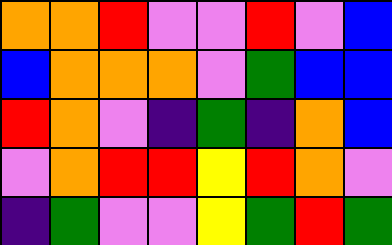[["orange", "orange", "red", "violet", "violet", "red", "violet", "blue"], ["blue", "orange", "orange", "orange", "violet", "green", "blue", "blue"], ["red", "orange", "violet", "indigo", "green", "indigo", "orange", "blue"], ["violet", "orange", "red", "red", "yellow", "red", "orange", "violet"], ["indigo", "green", "violet", "violet", "yellow", "green", "red", "green"]]